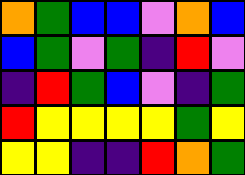[["orange", "green", "blue", "blue", "violet", "orange", "blue"], ["blue", "green", "violet", "green", "indigo", "red", "violet"], ["indigo", "red", "green", "blue", "violet", "indigo", "green"], ["red", "yellow", "yellow", "yellow", "yellow", "green", "yellow"], ["yellow", "yellow", "indigo", "indigo", "red", "orange", "green"]]